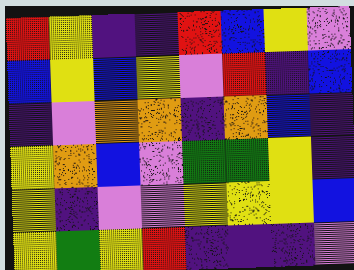[["red", "yellow", "indigo", "indigo", "red", "blue", "yellow", "violet"], ["blue", "yellow", "blue", "yellow", "violet", "red", "indigo", "blue"], ["indigo", "violet", "orange", "orange", "indigo", "orange", "blue", "indigo"], ["yellow", "orange", "blue", "violet", "green", "green", "yellow", "indigo"], ["yellow", "indigo", "violet", "violet", "yellow", "yellow", "yellow", "blue"], ["yellow", "green", "yellow", "red", "indigo", "indigo", "indigo", "violet"]]